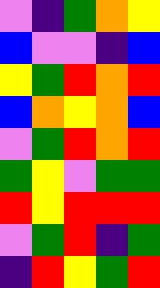[["violet", "indigo", "green", "orange", "yellow"], ["blue", "violet", "violet", "indigo", "blue"], ["yellow", "green", "red", "orange", "red"], ["blue", "orange", "yellow", "orange", "blue"], ["violet", "green", "red", "orange", "red"], ["green", "yellow", "violet", "green", "green"], ["red", "yellow", "red", "red", "red"], ["violet", "green", "red", "indigo", "green"], ["indigo", "red", "yellow", "green", "red"]]